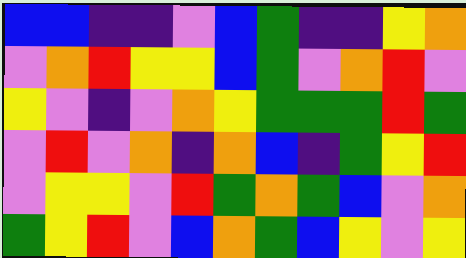[["blue", "blue", "indigo", "indigo", "violet", "blue", "green", "indigo", "indigo", "yellow", "orange"], ["violet", "orange", "red", "yellow", "yellow", "blue", "green", "violet", "orange", "red", "violet"], ["yellow", "violet", "indigo", "violet", "orange", "yellow", "green", "green", "green", "red", "green"], ["violet", "red", "violet", "orange", "indigo", "orange", "blue", "indigo", "green", "yellow", "red"], ["violet", "yellow", "yellow", "violet", "red", "green", "orange", "green", "blue", "violet", "orange"], ["green", "yellow", "red", "violet", "blue", "orange", "green", "blue", "yellow", "violet", "yellow"]]